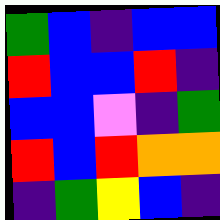[["green", "blue", "indigo", "blue", "blue"], ["red", "blue", "blue", "red", "indigo"], ["blue", "blue", "violet", "indigo", "green"], ["red", "blue", "red", "orange", "orange"], ["indigo", "green", "yellow", "blue", "indigo"]]